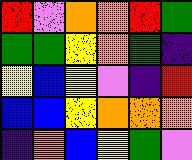[["red", "violet", "orange", "orange", "red", "green"], ["green", "green", "yellow", "orange", "green", "indigo"], ["yellow", "blue", "yellow", "violet", "indigo", "red"], ["blue", "blue", "yellow", "orange", "orange", "orange"], ["indigo", "orange", "blue", "yellow", "green", "violet"]]